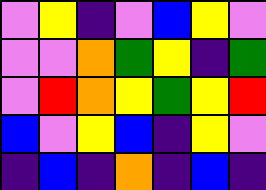[["violet", "yellow", "indigo", "violet", "blue", "yellow", "violet"], ["violet", "violet", "orange", "green", "yellow", "indigo", "green"], ["violet", "red", "orange", "yellow", "green", "yellow", "red"], ["blue", "violet", "yellow", "blue", "indigo", "yellow", "violet"], ["indigo", "blue", "indigo", "orange", "indigo", "blue", "indigo"]]